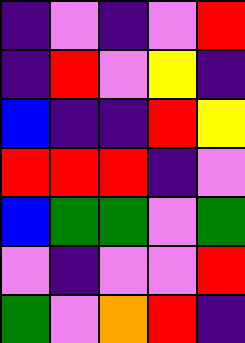[["indigo", "violet", "indigo", "violet", "red"], ["indigo", "red", "violet", "yellow", "indigo"], ["blue", "indigo", "indigo", "red", "yellow"], ["red", "red", "red", "indigo", "violet"], ["blue", "green", "green", "violet", "green"], ["violet", "indigo", "violet", "violet", "red"], ["green", "violet", "orange", "red", "indigo"]]